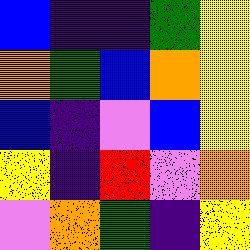[["blue", "indigo", "indigo", "green", "yellow"], ["orange", "green", "blue", "orange", "yellow"], ["blue", "indigo", "violet", "blue", "yellow"], ["yellow", "indigo", "red", "violet", "orange"], ["violet", "orange", "green", "indigo", "yellow"]]